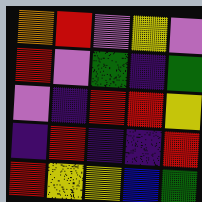[["orange", "red", "violet", "yellow", "violet"], ["red", "violet", "green", "indigo", "green"], ["violet", "indigo", "red", "red", "yellow"], ["indigo", "red", "indigo", "indigo", "red"], ["red", "yellow", "yellow", "blue", "green"]]